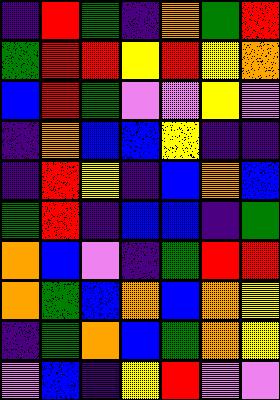[["indigo", "red", "green", "indigo", "orange", "green", "red"], ["green", "red", "red", "yellow", "red", "yellow", "orange"], ["blue", "red", "green", "violet", "violet", "yellow", "violet"], ["indigo", "orange", "blue", "blue", "yellow", "indigo", "indigo"], ["indigo", "red", "yellow", "indigo", "blue", "orange", "blue"], ["green", "red", "indigo", "blue", "blue", "indigo", "green"], ["orange", "blue", "violet", "indigo", "green", "red", "red"], ["orange", "green", "blue", "orange", "blue", "orange", "yellow"], ["indigo", "green", "orange", "blue", "green", "orange", "yellow"], ["violet", "blue", "indigo", "yellow", "red", "violet", "violet"]]